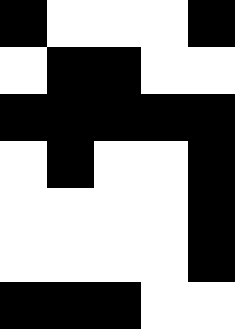[["black", "white", "white", "white", "black"], ["white", "black", "black", "white", "white"], ["black", "black", "black", "black", "black"], ["white", "black", "white", "white", "black"], ["white", "white", "white", "white", "black"], ["white", "white", "white", "white", "black"], ["black", "black", "black", "white", "white"]]